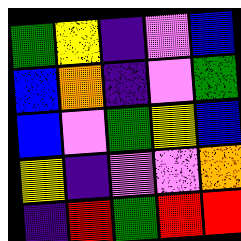[["green", "yellow", "indigo", "violet", "blue"], ["blue", "orange", "indigo", "violet", "green"], ["blue", "violet", "green", "yellow", "blue"], ["yellow", "indigo", "violet", "violet", "orange"], ["indigo", "red", "green", "red", "red"]]